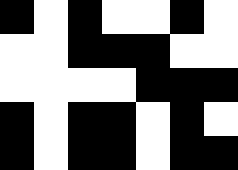[["black", "white", "black", "white", "white", "black", "white"], ["white", "white", "black", "black", "black", "white", "white"], ["white", "white", "white", "white", "black", "black", "black"], ["black", "white", "black", "black", "white", "black", "white"], ["black", "white", "black", "black", "white", "black", "black"]]